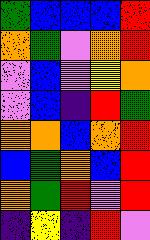[["green", "blue", "blue", "blue", "red"], ["orange", "green", "violet", "orange", "red"], ["violet", "blue", "violet", "yellow", "orange"], ["violet", "blue", "indigo", "red", "green"], ["orange", "orange", "blue", "orange", "red"], ["blue", "green", "orange", "blue", "red"], ["orange", "green", "red", "violet", "red"], ["indigo", "yellow", "indigo", "red", "violet"]]